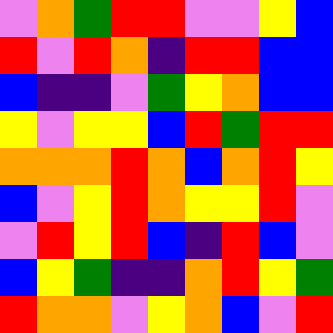[["violet", "orange", "green", "red", "red", "violet", "violet", "yellow", "blue"], ["red", "violet", "red", "orange", "indigo", "red", "red", "blue", "blue"], ["blue", "indigo", "indigo", "violet", "green", "yellow", "orange", "blue", "blue"], ["yellow", "violet", "yellow", "yellow", "blue", "red", "green", "red", "red"], ["orange", "orange", "orange", "red", "orange", "blue", "orange", "red", "yellow"], ["blue", "violet", "yellow", "red", "orange", "yellow", "yellow", "red", "violet"], ["violet", "red", "yellow", "red", "blue", "indigo", "red", "blue", "violet"], ["blue", "yellow", "green", "indigo", "indigo", "orange", "red", "yellow", "green"], ["red", "orange", "orange", "violet", "yellow", "orange", "blue", "violet", "red"]]